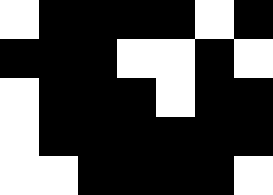[["white", "black", "black", "black", "black", "white", "black"], ["black", "black", "black", "white", "white", "black", "white"], ["white", "black", "black", "black", "white", "black", "black"], ["white", "black", "black", "black", "black", "black", "black"], ["white", "white", "black", "black", "black", "black", "white"]]